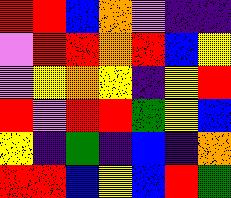[["red", "red", "blue", "orange", "violet", "indigo", "indigo"], ["violet", "red", "red", "orange", "red", "blue", "yellow"], ["violet", "yellow", "orange", "yellow", "indigo", "yellow", "red"], ["red", "violet", "red", "red", "green", "yellow", "blue"], ["yellow", "indigo", "green", "indigo", "blue", "indigo", "orange"], ["red", "red", "blue", "yellow", "blue", "red", "green"]]